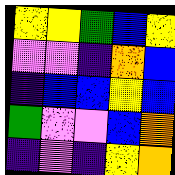[["yellow", "yellow", "green", "blue", "yellow"], ["violet", "violet", "indigo", "orange", "blue"], ["indigo", "blue", "blue", "yellow", "blue"], ["green", "violet", "violet", "blue", "orange"], ["indigo", "violet", "indigo", "yellow", "orange"]]